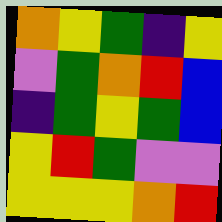[["orange", "yellow", "green", "indigo", "yellow"], ["violet", "green", "orange", "red", "blue"], ["indigo", "green", "yellow", "green", "blue"], ["yellow", "red", "green", "violet", "violet"], ["yellow", "yellow", "yellow", "orange", "red"]]